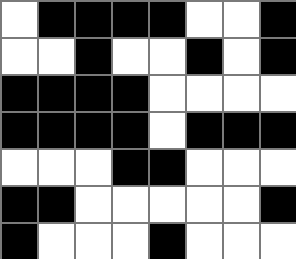[["white", "black", "black", "black", "black", "white", "white", "black"], ["white", "white", "black", "white", "white", "black", "white", "black"], ["black", "black", "black", "black", "white", "white", "white", "white"], ["black", "black", "black", "black", "white", "black", "black", "black"], ["white", "white", "white", "black", "black", "white", "white", "white"], ["black", "black", "white", "white", "white", "white", "white", "black"], ["black", "white", "white", "white", "black", "white", "white", "white"]]